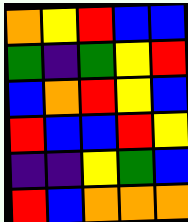[["orange", "yellow", "red", "blue", "blue"], ["green", "indigo", "green", "yellow", "red"], ["blue", "orange", "red", "yellow", "blue"], ["red", "blue", "blue", "red", "yellow"], ["indigo", "indigo", "yellow", "green", "blue"], ["red", "blue", "orange", "orange", "orange"]]